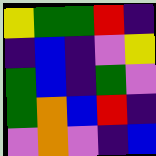[["yellow", "green", "green", "red", "indigo"], ["indigo", "blue", "indigo", "violet", "yellow"], ["green", "blue", "indigo", "green", "violet"], ["green", "orange", "blue", "red", "indigo"], ["violet", "orange", "violet", "indigo", "blue"]]